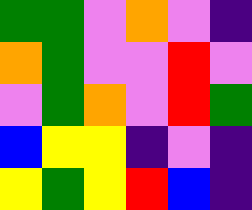[["green", "green", "violet", "orange", "violet", "indigo"], ["orange", "green", "violet", "violet", "red", "violet"], ["violet", "green", "orange", "violet", "red", "green"], ["blue", "yellow", "yellow", "indigo", "violet", "indigo"], ["yellow", "green", "yellow", "red", "blue", "indigo"]]